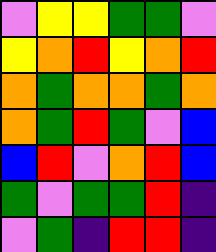[["violet", "yellow", "yellow", "green", "green", "violet"], ["yellow", "orange", "red", "yellow", "orange", "red"], ["orange", "green", "orange", "orange", "green", "orange"], ["orange", "green", "red", "green", "violet", "blue"], ["blue", "red", "violet", "orange", "red", "blue"], ["green", "violet", "green", "green", "red", "indigo"], ["violet", "green", "indigo", "red", "red", "indigo"]]